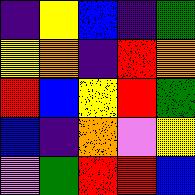[["indigo", "yellow", "blue", "indigo", "green"], ["yellow", "orange", "indigo", "red", "orange"], ["red", "blue", "yellow", "red", "green"], ["blue", "indigo", "orange", "violet", "yellow"], ["violet", "green", "red", "red", "blue"]]